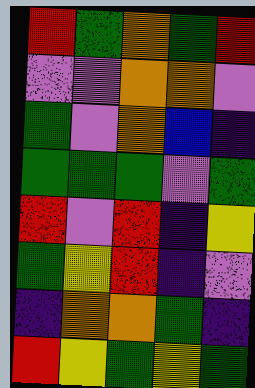[["red", "green", "orange", "green", "red"], ["violet", "violet", "orange", "orange", "violet"], ["green", "violet", "orange", "blue", "indigo"], ["green", "green", "green", "violet", "green"], ["red", "violet", "red", "indigo", "yellow"], ["green", "yellow", "red", "indigo", "violet"], ["indigo", "orange", "orange", "green", "indigo"], ["red", "yellow", "green", "yellow", "green"]]